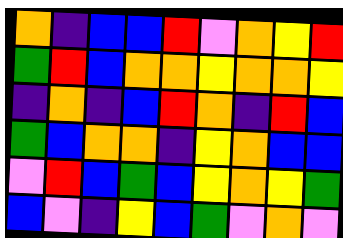[["orange", "indigo", "blue", "blue", "red", "violet", "orange", "yellow", "red"], ["green", "red", "blue", "orange", "orange", "yellow", "orange", "orange", "yellow"], ["indigo", "orange", "indigo", "blue", "red", "orange", "indigo", "red", "blue"], ["green", "blue", "orange", "orange", "indigo", "yellow", "orange", "blue", "blue"], ["violet", "red", "blue", "green", "blue", "yellow", "orange", "yellow", "green"], ["blue", "violet", "indigo", "yellow", "blue", "green", "violet", "orange", "violet"]]